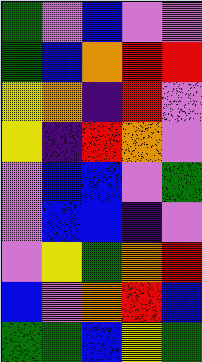[["green", "violet", "blue", "violet", "violet"], ["green", "blue", "orange", "red", "red"], ["yellow", "orange", "indigo", "red", "violet"], ["yellow", "indigo", "red", "orange", "violet"], ["violet", "blue", "blue", "violet", "green"], ["violet", "blue", "blue", "indigo", "violet"], ["violet", "yellow", "green", "orange", "red"], ["blue", "violet", "orange", "red", "blue"], ["green", "green", "blue", "yellow", "green"]]